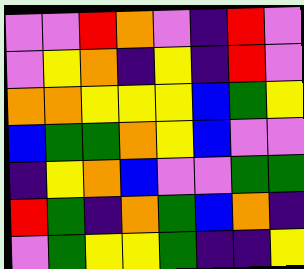[["violet", "violet", "red", "orange", "violet", "indigo", "red", "violet"], ["violet", "yellow", "orange", "indigo", "yellow", "indigo", "red", "violet"], ["orange", "orange", "yellow", "yellow", "yellow", "blue", "green", "yellow"], ["blue", "green", "green", "orange", "yellow", "blue", "violet", "violet"], ["indigo", "yellow", "orange", "blue", "violet", "violet", "green", "green"], ["red", "green", "indigo", "orange", "green", "blue", "orange", "indigo"], ["violet", "green", "yellow", "yellow", "green", "indigo", "indigo", "yellow"]]